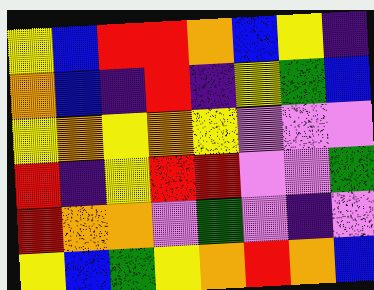[["yellow", "blue", "red", "red", "orange", "blue", "yellow", "indigo"], ["orange", "blue", "indigo", "red", "indigo", "yellow", "green", "blue"], ["yellow", "orange", "yellow", "orange", "yellow", "violet", "violet", "violet"], ["red", "indigo", "yellow", "red", "red", "violet", "violet", "green"], ["red", "orange", "orange", "violet", "green", "violet", "indigo", "violet"], ["yellow", "blue", "green", "yellow", "orange", "red", "orange", "blue"]]